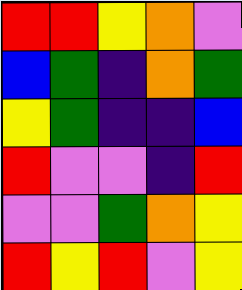[["red", "red", "yellow", "orange", "violet"], ["blue", "green", "indigo", "orange", "green"], ["yellow", "green", "indigo", "indigo", "blue"], ["red", "violet", "violet", "indigo", "red"], ["violet", "violet", "green", "orange", "yellow"], ["red", "yellow", "red", "violet", "yellow"]]